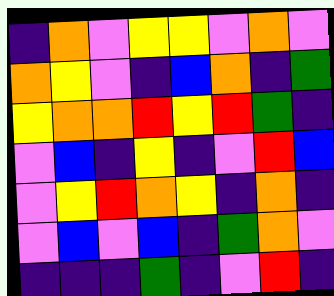[["indigo", "orange", "violet", "yellow", "yellow", "violet", "orange", "violet"], ["orange", "yellow", "violet", "indigo", "blue", "orange", "indigo", "green"], ["yellow", "orange", "orange", "red", "yellow", "red", "green", "indigo"], ["violet", "blue", "indigo", "yellow", "indigo", "violet", "red", "blue"], ["violet", "yellow", "red", "orange", "yellow", "indigo", "orange", "indigo"], ["violet", "blue", "violet", "blue", "indigo", "green", "orange", "violet"], ["indigo", "indigo", "indigo", "green", "indigo", "violet", "red", "indigo"]]